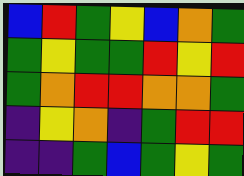[["blue", "red", "green", "yellow", "blue", "orange", "green"], ["green", "yellow", "green", "green", "red", "yellow", "red"], ["green", "orange", "red", "red", "orange", "orange", "green"], ["indigo", "yellow", "orange", "indigo", "green", "red", "red"], ["indigo", "indigo", "green", "blue", "green", "yellow", "green"]]